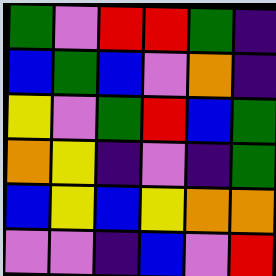[["green", "violet", "red", "red", "green", "indigo"], ["blue", "green", "blue", "violet", "orange", "indigo"], ["yellow", "violet", "green", "red", "blue", "green"], ["orange", "yellow", "indigo", "violet", "indigo", "green"], ["blue", "yellow", "blue", "yellow", "orange", "orange"], ["violet", "violet", "indigo", "blue", "violet", "red"]]